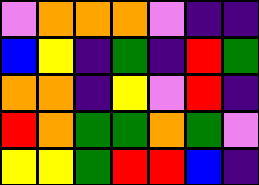[["violet", "orange", "orange", "orange", "violet", "indigo", "indigo"], ["blue", "yellow", "indigo", "green", "indigo", "red", "green"], ["orange", "orange", "indigo", "yellow", "violet", "red", "indigo"], ["red", "orange", "green", "green", "orange", "green", "violet"], ["yellow", "yellow", "green", "red", "red", "blue", "indigo"]]